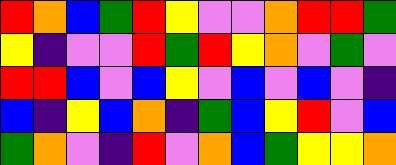[["red", "orange", "blue", "green", "red", "yellow", "violet", "violet", "orange", "red", "red", "green"], ["yellow", "indigo", "violet", "violet", "red", "green", "red", "yellow", "orange", "violet", "green", "violet"], ["red", "red", "blue", "violet", "blue", "yellow", "violet", "blue", "violet", "blue", "violet", "indigo"], ["blue", "indigo", "yellow", "blue", "orange", "indigo", "green", "blue", "yellow", "red", "violet", "blue"], ["green", "orange", "violet", "indigo", "red", "violet", "orange", "blue", "green", "yellow", "yellow", "orange"]]